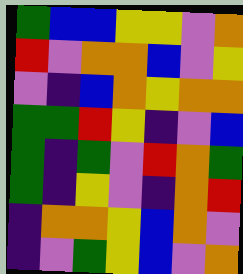[["green", "blue", "blue", "yellow", "yellow", "violet", "orange"], ["red", "violet", "orange", "orange", "blue", "violet", "yellow"], ["violet", "indigo", "blue", "orange", "yellow", "orange", "orange"], ["green", "green", "red", "yellow", "indigo", "violet", "blue"], ["green", "indigo", "green", "violet", "red", "orange", "green"], ["green", "indigo", "yellow", "violet", "indigo", "orange", "red"], ["indigo", "orange", "orange", "yellow", "blue", "orange", "violet"], ["indigo", "violet", "green", "yellow", "blue", "violet", "orange"]]